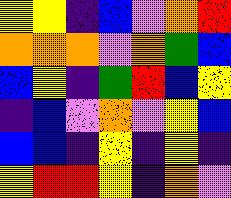[["yellow", "yellow", "indigo", "blue", "violet", "orange", "red"], ["orange", "orange", "orange", "violet", "orange", "green", "blue"], ["blue", "yellow", "indigo", "green", "red", "blue", "yellow"], ["indigo", "blue", "violet", "orange", "violet", "yellow", "blue"], ["blue", "blue", "indigo", "yellow", "indigo", "yellow", "indigo"], ["yellow", "red", "red", "yellow", "indigo", "orange", "violet"]]